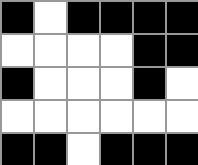[["black", "white", "black", "black", "black", "black"], ["white", "white", "white", "white", "black", "black"], ["black", "white", "white", "white", "black", "white"], ["white", "white", "white", "white", "white", "white"], ["black", "black", "white", "black", "black", "black"]]